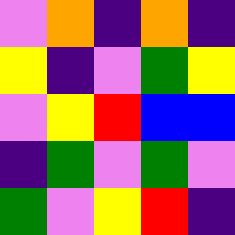[["violet", "orange", "indigo", "orange", "indigo"], ["yellow", "indigo", "violet", "green", "yellow"], ["violet", "yellow", "red", "blue", "blue"], ["indigo", "green", "violet", "green", "violet"], ["green", "violet", "yellow", "red", "indigo"]]